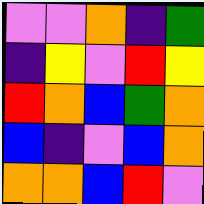[["violet", "violet", "orange", "indigo", "green"], ["indigo", "yellow", "violet", "red", "yellow"], ["red", "orange", "blue", "green", "orange"], ["blue", "indigo", "violet", "blue", "orange"], ["orange", "orange", "blue", "red", "violet"]]